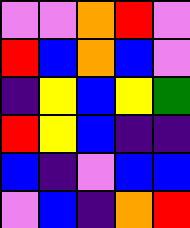[["violet", "violet", "orange", "red", "violet"], ["red", "blue", "orange", "blue", "violet"], ["indigo", "yellow", "blue", "yellow", "green"], ["red", "yellow", "blue", "indigo", "indigo"], ["blue", "indigo", "violet", "blue", "blue"], ["violet", "blue", "indigo", "orange", "red"]]